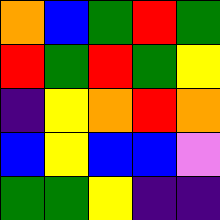[["orange", "blue", "green", "red", "green"], ["red", "green", "red", "green", "yellow"], ["indigo", "yellow", "orange", "red", "orange"], ["blue", "yellow", "blue", "blue", "violet"], ["green", "green", "yellow", "indigo", "indigo"]]